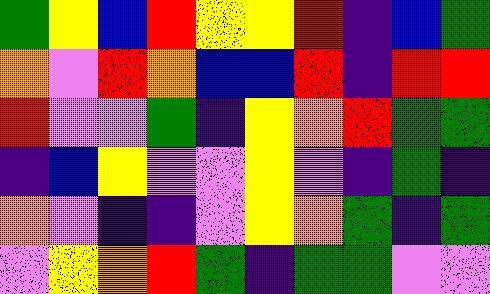[["green", "yellow", "blue", "red", "yellow", "yellow", "red", "indigo", "blue", "green"], ["orange", "violet", "red", "orange", "blue", "blue", "red", "indigo", "red", "red"], ["red", "violet", "violet", "green", "indigo", "yellow", "orange", "red", "green", "green"], ["indigo", "blue", "yellow", "violet", "violet", "yellow", "violet", "indigo", "green", "indigo"], ["orange", "violet", "indigo", "indigo", "violet", "yellow", "orange", "green", "indigo", "green"], ["violet", "yellow", "orange", "red", "green", "indigo", "green", "green", "violet", "violet"]]